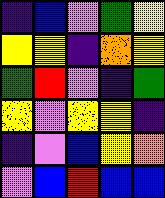[["indigo", "blue", "violet", "green", "yellow"], ["yellow", "yellow", "indigo", "orange", "yellow"], ["green", "red", "violet", "indigo", "green"], ["yellow", "violet", "yellow", "yellow", "indigo"], ["indigo", "violet", "blue", "yellow", "orange"], ["violet", "blue", "red", "blue", "blue"]]